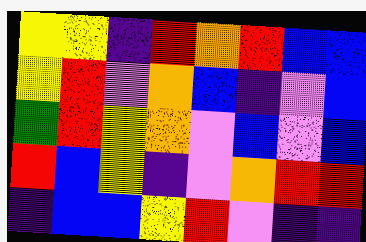[["yellow", "yellow", "indigo", "red", "orange", "red", "blue", "blue"], ["yellow", "red", "violet", "orange", "blue", "indigo", "violet", "blue"], ["green", "red", "yellow", "orange", "violet", "blue", "violet", "blue"], ["red", "blue", "yellow", "indigo", "violet", "orange", "red", "red"], ["indigo", "blue", "blue", "yellow", "red", "violet", "indigo", "indigo"]]